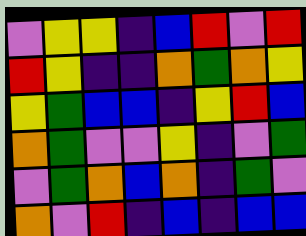[["violet", "yellow", "yellow", "indigo", "blue", "red", "violet", "red"], ["red", "yellow", "indigo", "indigo", "orange", "green", "orange", "yellow"], ["yellow", "green", "blue", "blue", "indigo", "yellow", "red", "blue"], ["orange", "green", "violet", "violet", "yellow", "indigo", "violet", "green"], ["violet", "green", "orange", "blue", "orange", "indigo", "green", "violet"], ["orange", "violet", "red", "indigo", "blue", "indigo", "blue", "blue"]]